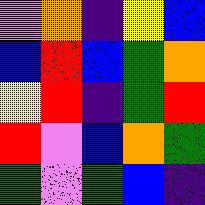[["violet", "orange", "indigo", "yellow", "blue"], ["blue", "red", "blue", "green", "orange"], ["yellow", "red", "indigo", "green", "red"], ["red", "violet", "blue", "orange", "green"], ["green", "violet", "green", "blue", "indigo"]]